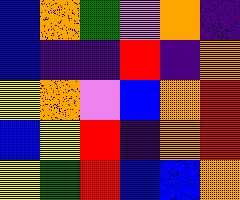[["blue", "orange", "green", "violet", "orange", "indigo"], ["blue", "indigo", "indigo", "red", "indigo", "orange"], ["yellow", "orange", "violet", "blue", "orange", "red"], ["blue", "yellow", "red", "indigo", "orange", "red"], ["yellow", "green", "red", "blue", "blue", "orange"]]